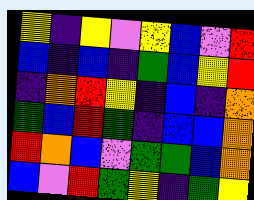[["yellow", "indigo", "yellow", "violet", "yellow", "blue", "violet", "red"], ["blue", "indigo", "blue", "indigo", "green", "blue", "yellow", "red"], ["indigo", "orange", "red", "yellow", "indigo", "blue", "indigo", "orange"], ["green", "blue", "red", "green", "indigo", "blue", "blue", "orange"], ["red", "orange", "blue", "violet", "green", "green", "blue", "orange"], ["blue", "violet", "red", "green", "yellow", "indigo", "green", "yellow"]]